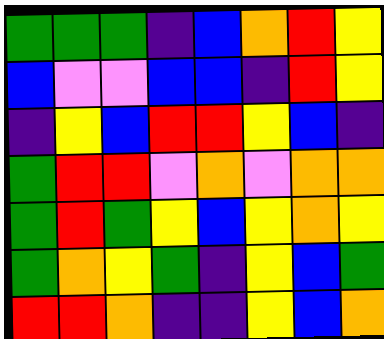[["green", "green", "green", "indigo", "blue", "orange", "red", "yellow"], ["blue", "violet", "violet", "blue", "blue", "indigo", "red", "yellow"], ["indigo", "yellow", "blue", "red", "red", "yellow", "blue", "indigo"], ["green", "red", "red", "violet", "orange", "violet", "orange", "orange"], ["green", "red", "green", "yellow", "blue", "yellow", "orange", "yellow"], ["green", "orange", "yellow", "green", "indigo", "yellow", "blue", "green"], ["red", "red", "orange", "indigo", "indigo", "yellow", "blue", "orange"]]